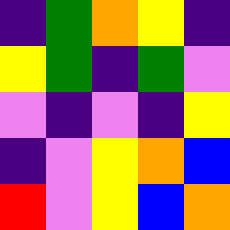[["indigo", "green", "orange", "yellow", "indigo"], ["yellow", "green", "indigo", "green", "violet"], ["violet", "indigo", "violet", "indigo", "yellow"], ["indigo", "violet", "yellow", "orange", "blue"], ["red", "violet", "yellow", "blue", "orange"]]